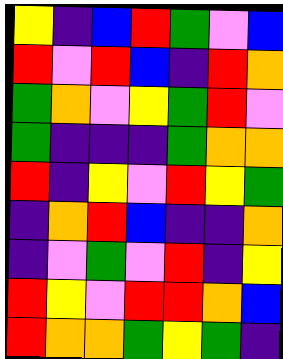[["yellow", "indigo", "blue", "red", "green", "violet", "blue"], ["red", "violet", "red", "blue", "indigo", "red", "orange"], ["green", "orange", "violet", "yellow", "green", "red", "violet"], ["green", "indigo", "indigo", "indigo", "green", "orange", "orange"], ["red", "indigo", "yellow", "violet", "red", "yellow", "green"], ["indigo", "orange", "red", "blue", "indigo", "indigo", "orange"], ["indigo", "violet", "green", "violet", "red", "indigo", "yellow"], ["red", "yellow", "violet", "red", "red", "orange", "blue"], ["red", "orange", "orange", "green", "yellow", "green", "indigo"]]